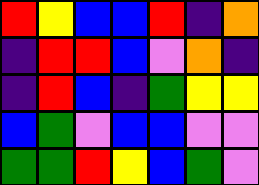[["red", "yellow", "blue", "blue", "red", "indigo", "orange"], ["indigo", "red", "red", "blue", "violet", "orange", "indigo"], ["indigo", "red", "blue", "indigo", "green", "yellow", "yellow"], ["blue", "green", "violet", "blue", "blue", "violet", "violet"], ["green", "green", "red", "yellow", "blue", "green", "violet"]]